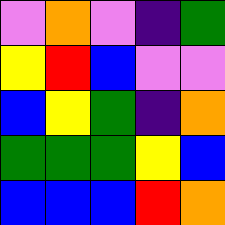[["violet", "orange", "violet", "indigo", "green"], ["yellow", "red", "blue", "violet", "violet"], ["blue", "yellow", "green", "indigo", "orange"], ["green", "green", "green", "yellow", "blue"], ["blue", "blue", "blue", "red", "orange"]]